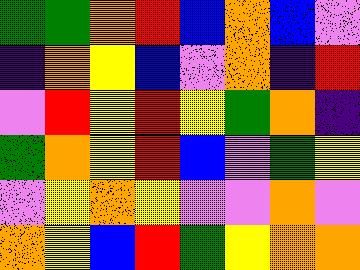[["green", "green", "orange", "red", "blue", "orange", "blue", "violet"], ["indigo", "orange", "yellow", "blue", "violet", "orange", "indigo", "red"], ["violet", "red", "yellow", "red", "yellow", "green", "orange", "indigo"], ["green", "orange", "yellow", "red", "blue", "violet", "green", "yellow"], ["violet", "yellow", "orange", "yellow", "violet", "violet", "orange", "violet"], ["orange", "yellow", "blue", "red", "green", "yellow", "orange", "orange"]]